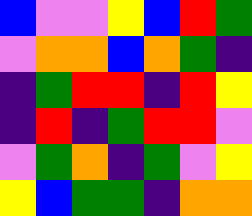[["blue", "violet", "violet", "yellow", "blue", "red", "green"], ["violet", "orange", "orange", "blue", "orange", "green", "indigo"], ["indigo", "green", "red", "red", "indigo", "red", "yellow"], ["indigo", "red", "indigo", "green", "red", "red", "violet"], ["violet", "green", "orange", "indigo", "green", "violet", "yellow"], ["yellow", "blue", "green", "green", "indigo", "orange", "orange"]]